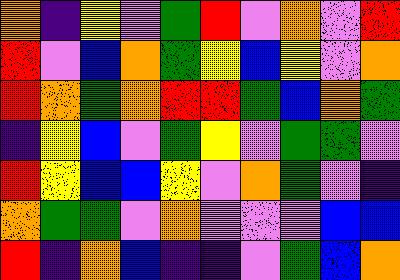[["orange", "indigo", "yellow", "violet", "green", "red", "violet", "orange", "violet", "red"], ["red", "violet", "blue", "orange", "green", "yellow", "blue", "yellow", "violet", "orange"], ["red", "orange", "green", "orange", "red", "red", "green", "blue", "orange", "green"], ["indigo", "yellow", "blue", "violet", "green", "yellow", "violet", "green", "green", "violet"], ["red", "yellow", "blue", "blue", "yellow", "violet", "orange", "green", "violet", "indigo"], ["orange", "green", "green", "violet", "orange", "violet", "violet", "violet", "blue", "blue"], ["red", "indigo", "orange", "blue", "indigo", "indigo", "violet", "green", "blue", "orange"]]